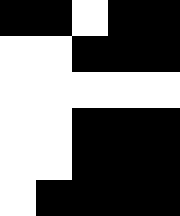[["black", "black", "white", "black", "black"], ["white", "white", "black", "black", "black"], ["white", "white", "white", "white", "white"], ["white", "white", "black", "black", "black"], ["white", "white", "black", "black", "black"], ["white", "black", "black", "black", "black"]]